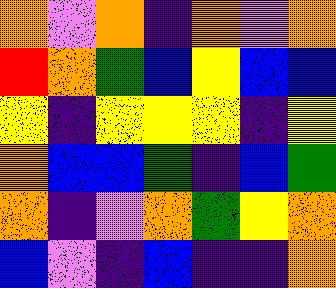[["orange", "violet", "orange", "indigo", "orange", "violet", "orange"], ["red", "orange", "green", "blue", "yellow", "blue", "blue"], ["yellow", "indigo", "yellow", "yellow", "yellow", "indigo", "yellow"], ["orange", "blue", "blue", "green", "indigo", "blue", "green"], ["orange", "indigo", "violet", "orange", "green", "yellow", "orange"], ["blue", "violet", "indigo", "blue", "indigo", "indigo", "orange"]]